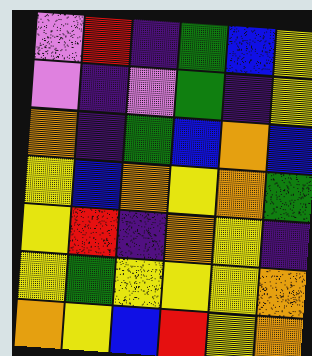[["violet", "red", "indigo", "green", "blue", "yellow"], ["violet", "indigo", "violet", "green", "indigo", "yellow"], ["orange", "indigo", "green", "blue", "orange", "blue"], ["yellow", "blue", "orange", "yellow", "orange", "green"], ["yellow", "red", "indigo", "orange", "yellow", "indigo"], ["yellow", "green", "yellow", "yellow", "yellow", "orange"], ["orange", "yellow", "blue", "red", "yellow", "orange"]]